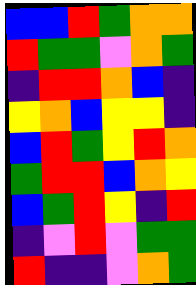[["blue", "blue", "red", "green", "orange", "orange"], ["red", "green", "green", "violet", "orange", "green"], ["indigo", "red", "red", "orange", "blue", "indigo"], ["yellow", "orange", "blue", "yellow", "yellow", "indigo"], ["blue", "red", "green", "yellow", "red", "orange"], ["green", "red", "red", "blue", "orange", "yellow"], ["blue", "green", "red", "yellow", "indigo", "red"], ["indigo", "violet", "red", "violet", "green", "green"], ["red", "indigo", "indigo", "violet", "orange", "green"]]